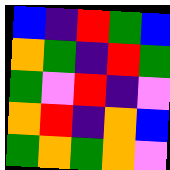[["blue", "indigo", "red", "green", "blue"], ["orange", "green", "indigo", "red", "green"], ["green", "violet", "red", "indigo", "violet"], ["orange", "red", "indigo", "orange", "blue"], ["green", "orange", "green", "orange", "violet"]]